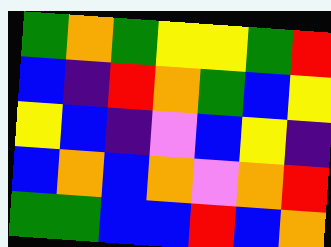[["green", "orange", "green", "yellow", "yellow", "green", "red"], ["blue", "indigo", "red", "orange", "green", "blue", "yellow"], ["yellow", "blue", "indigo", "violet", "blue", "yellow", "indigo"], ["blue", "orange", "blue", "orange", "violet", "orange", "red"], ["green", "green", "blue", "blue", "red", "blue", "orange"]]